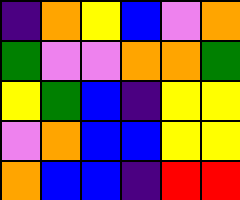[["indigo", "orange", "yellow", "blue", "violet", "orange"], ["green", "violet", "violet", "orange", "orange", "green"], ["yellow", "green", "blue", "indigo", "yellow", "yellow"], ["violet", "orange", "blue", "blue", "yellow", "yellow"], ["orange", "blue", "blue", "indigo", "red", "red"]]